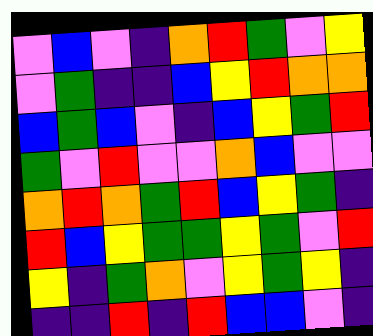[["violet", "blue", "violet", "indigo", "orange", "red", "green", "violet", "yellow"], ["violet", "green", "indigo", "indigo", "blue", "yellow", "red", "orange", "orange"], ["blue", "green", "blue", "violet", "indigo", "blue", "yellow", "green", "red"], ["green", "violet", "red", "violet", "violet", "orange", "blue", "violet", "violet"], ["orange", "red", "orange", "green", "red", "blue", "yellow", "green", "indigo"], ["red", "blue", "yellow", "green", "green", "yellow", "green", "violet", "red"], ["yellow", "indigo", "green", "orange", "violet", "yellow", "green", "yellow", "indigo"], ["indigo", "indigo", "red", "indigo", "red", "blue", "blue", "violet", "indigo"]]